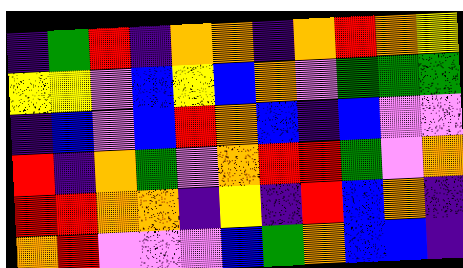[["indigo", "green", "red", "indigo", "orange", "orange", "indigo", "orange", "red", "orange", "yellow"], ["yellow", "yellow", "violet", "blue", "yellow", "blue", "orange", "violet", "green", "green", "green"], ["indigo", "blue", "violet", "blue", "red", "orange", "blue", "indigo", "blue", "violet", "violet"], ["red", "indigo", "orange", "green", "violet", "orange", "red", "red", "green", "violet", "orange"], ["red", "red", "orange", "orange", "indigo", "yellow", "indigo", "red", "blue", "orange", "indigo"], ["orange", "red", "violet", "violet", "violet", "blue", "green", "orange", "blue", "blue", "indigo"]]